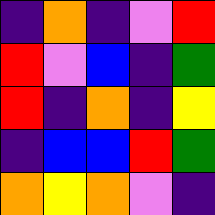[["indigo", "orange", "indigo", "violet", "red"], ["red", "violet", "blue", "indigo", "green"], ["red", "indigo", "orange", "indigo", "yellow"], ["indigo", "blue", "blue", "red", "green"], ["orange", "yellow", "orange", "violet", "indigo"]]